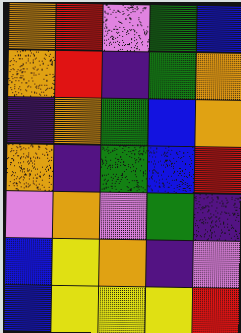[["orange", "red", "violet", "green", "blue"], ["orange", "red", "indigo", "green", "orange"], ["indigo", "orange", "green", "blue", "orange"], ["orange", "indigo", "green", "blue", "red"], ["violet", "orange", "violet", "green", "indigo"], ["blue", "yellow", "orange", "indigo", "violet"], ["blue", "yellow", "yellow", "yellow", "red"]]